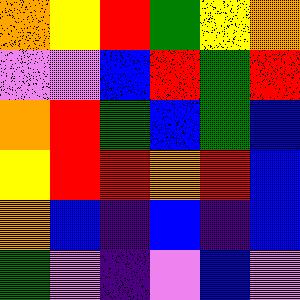[["orange", "yellow", "red", "green", "yellow", "orange"], ["violet", "violet", "blue", "red", "green", "red"], ["orange", "red", "green", "blue", "green", "blue"], ["yellow", "red", "red", "orange", "red", "blue"], ["orange", "blue", "indigo", "blue", "indigo", "blue"], ["green", "violet", "indigo", "violet", "blue", "violet"]]